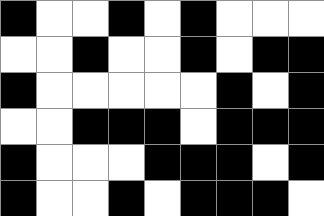[["black", "white", "white", "black", "white", "black", "white", "white", "white"], ["white", "white", "black", "white", "white", "black", "white", "black", "black"], ["black", "white", "white", "white", "white", "white", "black", "white", "black"], ["white", "white", "black", "black", "black", "white", "black", "black", "black"], ["black", "white", "white", "white", "black", "black", "black", "white", "black"], ["black", "white", "white", "black", "white", "black", "black", "black", "white"]]